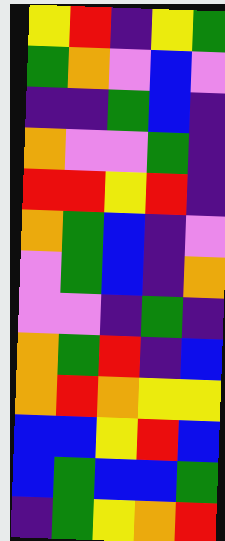[["yellow", "red", "indigo", "yellow", "green"], ["green", "orange", "violet", "blue", "violet"], ["indigo", "indigo", "green", "blue", "indigo"], ["orange", "violet", "violet", "green", "indigo"], ["red", "red", "yellow", "red", "indigo"], ["orange", "green", "blue", "indigo", "violet"], ["violet", "green", "blue", "indigo", "orange"], ["violet", "violet", "indigo", "green", "indigo"], ["orange", "green", "red", "indigo", "blue"], ["orange", "red", "orange", "yellow", "yellow"], ["blue", "blue", "yellow", "red", "blue"], ["blue", "green", "blue", "blue", "green"], ["indigo", "green", "yellow", "orange", "red"]]